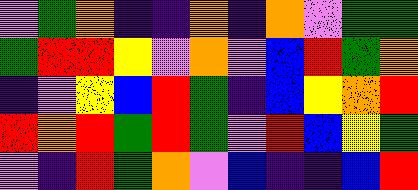[["violet", "green", "orange", "indigo", "indigo", "orange", "indigo", "orange", "violet", "green", "green"], ["green", "red", "red", "yellow", "violet", "orange", "violet", "blue", "red", "green", "orange"], ["indigo", "violet", "yellow", "blue", "red", "green", "indigo", "blue", "yellow", "orange", "red"], ["red", "orange", "red", "green", "red", "green", "violet", "red", "blue", "yellow", "green"], ["violet", "indigo", "red", "green", "orange", "violet", "blue", "indigo", "indigo", "blue", "red"]]